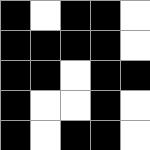[["black", "white", "black", "black", "white"], ["black", "black", "black", "black", "white"], ["black", "black", "white", "black", "black"], ["black", "white", "white", "black", "white"], ["black", "white", "black", "black", "white"]]